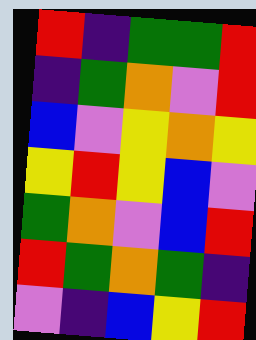[["red", "indigo", "green", "green", "red"], ["indigo", "green", "orange", "violet", "red"], ["blue", "violet", "yellow", "orange", "yellow"], ["yellow", "red", "yellow", "blue", "violet"], ["green", "orange", "violet", "blue", "red"], ["red", "green", "orange", "green", "indigo"], ["violet", "indigo", "blue", "yellow", "red"]]